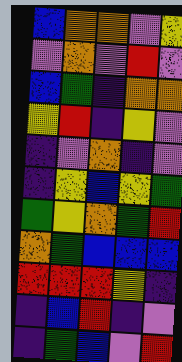[["blue", "orange", "orange", "violet", "yellow"], ["violet", "orange", "violet", "red", "violet"], ["blue", "green", "indigo", "orange", "orange"], ["yellow", "red", "indigo", "yellow", "violet"], ["indigo", "violet", "orange", "indigo", "violet"], ["indigo", "yellow", "blue", "yellow", "green"], ["green", "yellow", "orange", "green", "red"], ["orange", "green", "blue", "blue", "blue"], ["red", "red", "red", "yellow", "indigo"], ["indigo", "blue", "red", "indigo", "violet"], ["indigo", "green", "blue", "violet", "red"]]